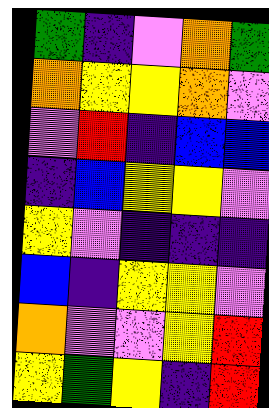[["green", "indigo", "violet", "orange", "green"], ["orange", "yellow", "yellow", "orange", "violet"], ["violet", "red", "indigo", "blue", "blue"], ["indigo", "blue", "yellow", "yellow", "violet"], ["yellow", "violet", "indigo", "indigo", "indigo"], ["blue", "indigo", "yellow", "yellow", "violet"], ["orange", "violet", "violet", "yellow", "red"], ["yellow", "green", "yellow", "indigo", "red"]]